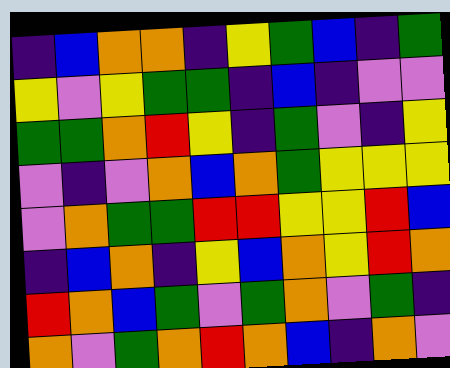[["indigo", "blue", "orange", "orange", "indigo", "yellow", "green", "blue", "indigo", "green"], ["yellow", "violet", "yellow", "green", "green", "indigo", "blue", "indigo", "violet", "violet"], ["green", "green", "orange", "red", "yellow", "indigo", "green", "violet", "indigo", "yellow"], ["violet", "indigo", "violet", "orange", "blue", "orange", "green", "yellow", "yellow", "yellow"], ["violet", "orange", "green", "green", "red", "red", "yellow", "yellow", "red", "blue"], ["indigo", "blue", "orange", "indigo", "yellow", "blue", "orange", "yellow", "red", "orange"], ["red", "orange", "blue", "green", "violet", "green", "orange", "violet", "green", "indigo"], ["orange", "violet", "green", "orange", "red", "orange", "blue", "indigo", "orange", "violet"]]